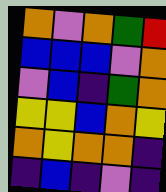[["orange", "violet", "orange", "green", "red"], ["blue", "blue", "blue", "violet", "orange"], ["violet", "blue", "indigo", "green", "orange"], ["yellow", "yellow", "blue", "orange", "yellow"], ["orange", "yellow", "orange", "orange", "indigo"], ["indigo", "blue", "indigo", "violet", "indigo"]]